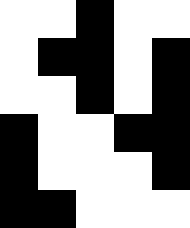[["white", "white", "black", "white", "white"], ["white", "black", "black", "white", "black"], ["white", "white", "black", "white", "black"], ["black", "white", "white", "black", "black"], ["black", "white", "white", "white", "black"], ["black", "black", "white", "white", "white"]]